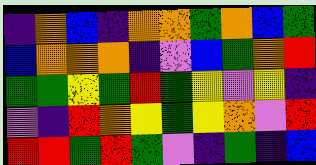[["indigo", "orange", "blue", "indigo", "orange", "orange", "green", "orange", "blue", "green"], ["blue", "orange", "orange", "orange", "indigo", "violet", "blue", "green", "orange", "red"], ["green", "green", "yellow", "green", "red", "green", "yellow", "violet", "yellow", "indigo"], ["violet", "indigo", "red", "orange", "yellow", "green", "yellow", "orange", "violet", "red"], ["red", "red", "green", "red", "green", "violet", "indigo", "green", "indigo", "blue"]]